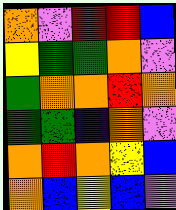[["orange", "violet", "red", "red", "blue"], ["yellow", "green", "green", "orange", "violet"], ["green", "orange", "orange", "red", "orange"], ["green", "green", "indigo", "orange", "violet"], ["orange", "red", "orange", "yellow", "blue"], ["orange", "blue", "yellow", "blue", "violet"]]